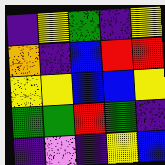[["indigo", "yellow", "green", "indigo", "yellow"], ["orange", "indigo", "blue", "red", "red"], ["yellow", "yellow", "blue", "blue", "yellow"], ["green", "green", "red", "green", "indigo"], ["indigo", "violet", "indigo", "yellow", "blue"]]